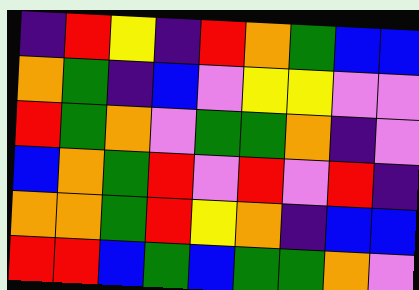[["indigo", "red", "yellow", "indigo", "red", "orange", "green", "blue", "blue"], ["orange", "green", "indigo", "blue", "violet", "yellow", "yellow", "violet", "violet"], ["red", "green", "orange", "violet", "green", "green", "orange", "indigo", "violet"], ["blue", "orange", "green", "red", "violet", "red", "violet", "red", "indigo"], ["orange", "orange", "green", "red", "yellow", "orange", "indigo", "blue", "blue"], ["red", "red", "blue", "green", "blue", "green", "green", "orange", "violet"]]